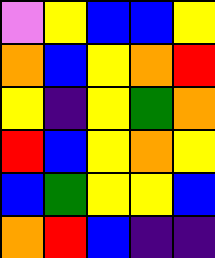[["violet", "yellow", "blue", "blue", "yellow"], ["orange", "blue", "yellow", "orange", "red"], ["yellow", "indigo", "yellow", "green", "orange"], ["red", "blue", "yellow", "orange", "yellow"], ["blue", "green", "yellow", "yellow", "blue"], ["orange", "red", "blue", "indigo", "indigo"]]